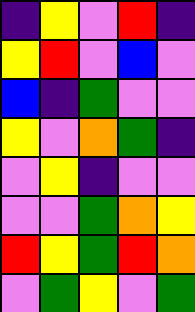[["indigo", "yellow", "violet", "red", "indigo"], ["yellow", "red", "violet", "blue", "violet"], ["blue", "indigo", "green", "violet", "violet"], ["yellow", "violet", "orange", "green", "indigo"], ["violet", "yellow", "indigo", "violet", "violet"], ["violet", "violet", "green", "orange", "yellow"], ["red", "yellow", "green", "red", "orange"], ["violet", "green", "yellow", "violet", "green"]]